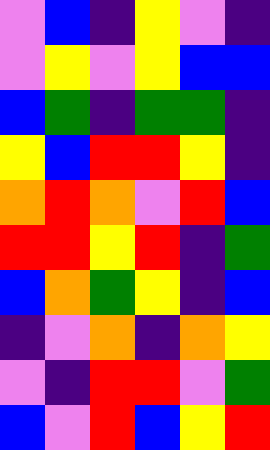[["violet", "blue", "indigo", "yellow", "violet", "indigo"], ["violet", "yellow", "violet", "yellow", "blue", "blue"], ["blue", "green", "indigo", "green", "green", "indigo"], ["yellow", "blue", "red", "red", "yellow", "indigo"], ["orange", "red", "orange", "violet", "red", "blue"], ["red", "red", "yellow", "red", "indigo", "green"], ["blue", "orange", "green", "yellow", "indigo", "blue"], ["indigo", "violet", "orange", "indigo", "orange", "yellow"], ["violet", "indigo", "red", "red", "violet", "green"], ["blue", "violet", "red", "blue", "yellow", "red"]]